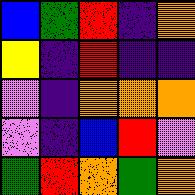[["blue", "green", "red", "indigo", "orange"], ["yellow", "indigo", "red", "indigo", "indigo"], ["violet", "indigo", "orange", "orange", "orange"], ["violet", "indigo", "blue", "red", "violet"], ["green", "red", "orange", "green", "orange"]]